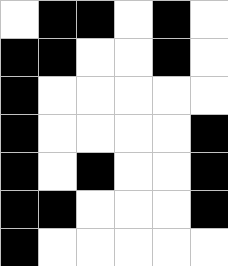[["white", "black", "black", "white", "black", "white"], ["black", "black", "white", "white", "black", "white"], ["black", "white", "white", "white", "white", "white"], ["black", "white", "white", "white", "white", "black"], ["black", "white", "black", "white", "white", "black"], ["black", "black", "white", "white", "white", "black"], ["black", "white", "white", "white", "white", "white"]]